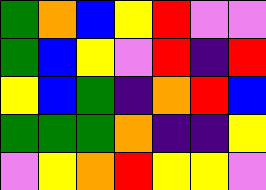[["green", "orange", "blue", "yellow", "red", "violet", "violet"], ["green", "blue", "yellow", "violet", "red", "indigo", "red"], ["yellow", "blue", "green", "indigo", "orange", "red", "blue"], ["green", "green", "green", "orange", "indigo", "indigo", "yellow"], ["violet", "yellow", "orange", "red", "yellow", "yellow", "violet"]]